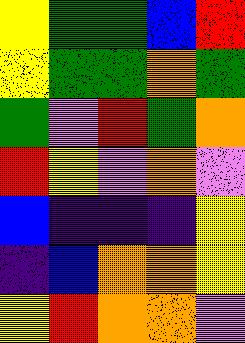[["yellow", "green", "green", "blue", "red"], ["yellow", "green", "green", "orange", "green"], ["green", "violet", "red", "green", "orange"], ["red", "yellow", "violet", "orange", "violet"], ["blue", "indigo", "indigo", "indigo", "yellow"], ["indigo", "blue", "orange", "orange", "yellow"], ["yellow", "red", "orange", "orange", "violet"]]